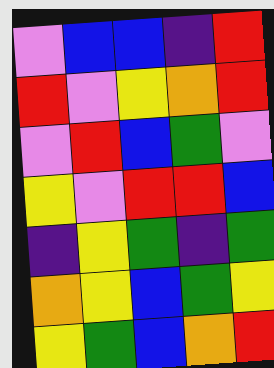[["violet", "blue", "blue", "indigo", "red"], ["red", "violet", "yellow", "orange", "red"], ["violet", "red", "blue", "green", "violet"], ["yellow", "violet", "red", "red", "blue"], ["indigo", "yellow", "green", "indigo", "green"], ["orange", "yellow", "blue", "green", "yellow"], ["yellow", "green", "blue", "orange", "red"]]